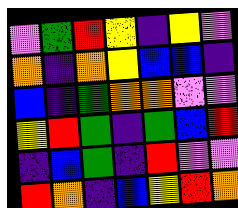[["violet", "green", "red", "yellow", "indigo", "yellow", "violet"], ["orange", "indigo", "orange", "yellow", "blue", "blue", "indigo"], ["blue", "indigo", "green", "orange", "orange", "violet", "violet"], ["yellow", "red", "green", "indigo", "green", "blue", "red"], ["indigo", "blue", "green", "indigo", "red", "violet", "violet"], ["red", "orange", "indigo", "blue", "yellow", "red", "orange"]]